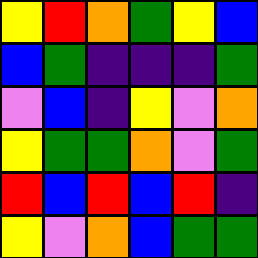[["yellow", "red", "orange", "green", "yellow", "blue"], ["blue", "green", "indigo", "indigo", "indigo", "green"], ["violet", "blue", "indigo", "yellow", "violet", "orange"], ["yellow", "green", "green", "orange", "violet", "green"], ["red", "blue", "red", "blue", "red", "indigo"], ["yellow", "violet", "orange", "blue", "green", "green"]]